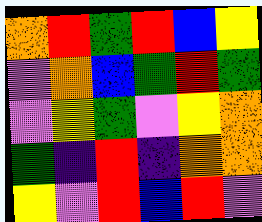[["orange", "red", "green", "red", "blue", "yellow"], ["violet", "orange", "blue", "green", "red", "green"], ["violet", "yellow", "green", "violet", "yellow", "orange"], ["green", "indigo", "red", "indigo", "orange", "orange"], ["yellow", "violet", "red", "blue", "red", "violet"]]